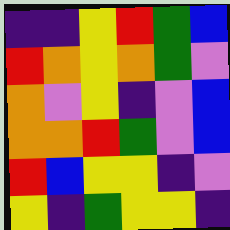[["indigo", "indigo", "yellow", "red", "green", "blue"], ["red", "orange", "yellow", "orange", "green", "violet"], ["orange", "violet", "yellow", "indigo", "violet", "blue"], ["orange", "orange", "red", "green", "violet", "blue"], ["red", "blue", "yellow", "yellow", "indigo", "violet"], ["yellow", "indigo", "green", "yellow", "yellow", "indigo"]]